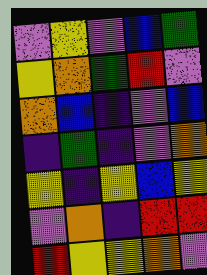[["violet", "yellow", "violet", "blue", "green"], ["yellow", "orange", "green", "red", "violet"], ["orange", "blue", "indigo", "violet", "blue"], ["indigo", "green", "indigo", "violet", "orange"], ["yellow", "indigo", "yellow", "blue", "yellow"], ["violet", "orange", "indigo", "red", "red"], ["red", "yellow", "yellow", "orange", "violet"]]